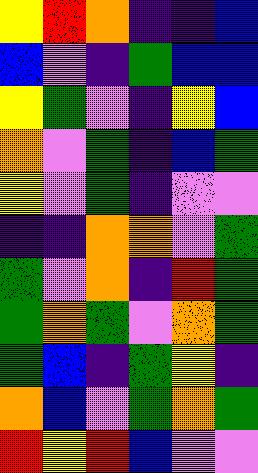[["yellow", "red", "orange", "indigo", "indigo", "blue"], ["blue", "violet", "indigo", "green", "blue", "blue"], ["yellow", "green", "violet", "indigo", "yellow", "blue"], ["orange", "violet", "green", "indigo", "blue", "green"], ["yellow", "violet", "green", "indigo", "violet", "violet"], ["indigo", "indigo", "orange", "orange", "violet", "green"], ["green", "violet", "orange", "indigo", "red", "green"], ["green", "orange", "green", "violet", "orange", "green"], ["green", "blue", "indigo", "green", "yellow", "indigo"], ["orange", "blue", "violet", "green", "orange", "green"], ["red", "yellow", "red", "blue", "violet", "violet"]]